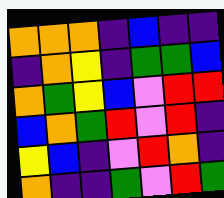[["orange", "orange", "orange", "indigo", "blue", "indigo", "indigo"], ["indigo", "orange", "yellow", "indigo", "green", "green", "blue"], ["orange", "green", "yellow", "blue", "violet", "red", "red"], ["blue", "orange", "green", "red", "violet", "red", "indigo"], ["yellow", "blue", "indigo", "violet", "red", "orange", "indigo"], ["orange", "indigo", "indigo", "green", "violet", "red", "green"]]